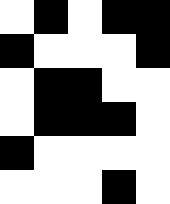[["white", "black", "white", "black", "black"], ["black", "white", "white", "white", "black"], ["white", "black", "black", "white", "white"], ["white", "black", "black", "black", "white"], ["black", "white", "white", "white", "white"], ["white", "white", "white", "black", "white"]]